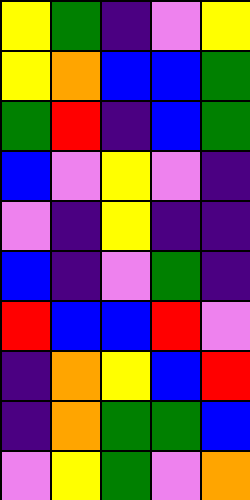[["yellow", "green", "indigo", "violet", "yellow"], ["yellow", "orange", "blue", "blue", "green"], ["green", "red", "indigo", "blue", "green"], ["blue", "violet", "yellow", "violet", "indigo"], ["violet", "indigo", "yellow", "indigo", "indigo"], ["blue", "indigo", "violet", "green", "indigo"], ["red", "blue", "blue", "red", "violet"], ["indigo", "orange", "yellow", "blue", "red"], ["indigo", "orange", "green", "green", "blue"], ["violet", "yellow", "green", "violet", "orange"]]